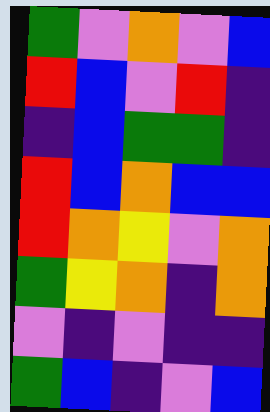[["green", "violet", "orange", "violet", "blue"], ["red", "blue", "violet", "red", "indigo"], ["indigo", "blue", "green", "green", "indigo"], ["red", "blue", "orange", "blue", "blue"], ["red", "orange", "yellow", "violet", "orange"], ["green", "yellow", "orange", "indigo", "orange"], ["violet", "indigo", "violet", "indigo", "indigo"], ["green", "blue", "indigo", "violet", "blue"]]